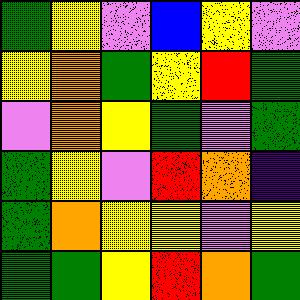[["green", "yellow", "violet", "blue", "yellow", "violet"], ["yellow", "orange", "green", "yellow", "red", "green"], ["violet", "orange", "yellow", "green", "violet", "green"], ["green", "yellow", "violet", "red", "orange", "indigo"], ["green", "orange", "yellow", "yellow", "violet", "yellow"], ["green", "green", "yellow", "red", "orange", "green"]]